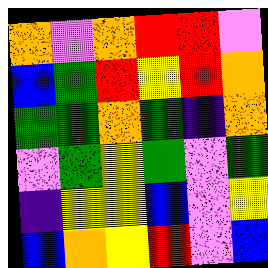[["orange", "violet", "orange", "red", "red", "violet"], ["blue", "green", "red", "yellow", "red", "orange"], ["green", "green", "orange", "green", "indigo", "orange"], ["violet", "green", "yellow", "green", "violet", "green"], ["indigo", "yellow", "yellow", "blue", "violet", "yellow"], ["blue", "orange", "yellow", "red", "violet", "blue"]]